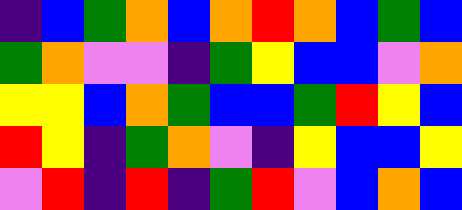[["indigo", "blue", "green", "orange", "blue", "orange", "red", "orange", "blue", "green", "blue"], ["green", "orange", "violet", "violet", "indigo", "green", "yellow", "blue", "blue", "violet", "orange"], ["yellow", "yellow", "blue", "orange", "green", "blue", "blue", "green", "red", "yellow", "blue"], ["red", "yellow", "indigo", "green", "orange", "violet", "indigo", "yellow", "blue", "blue", "yellow"], ["violet", "red", "indigo", "red", "indigo", "green", "red", "violet", "blue", "orange", "blue"]]